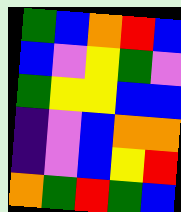[["green", "blue", "orange", "red", "blue"], ["blue", "violet", "yellow", "green", "violet"], ["green", "yellow", "yellow", "blue", "blue"], ["indigo", "violet", "blue", "orange", "orange"], ["indigo", "violet", "blue", "yellow", "red"], ["orange", "green", "red", "green", "blue"]]